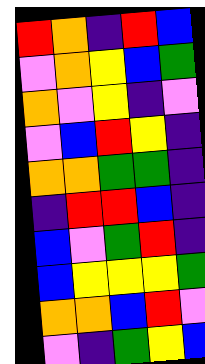[["red", "orange", "indigo", "red", "blue"], ["violet", "orange", "yellow", "blue", "green"], ["orange", "violet", "yellow", "indigo", "violet"], ["violet", "blue", "red", "yellow", "indigo"], ["orange", "orange", "green", "green", "indigo"], ["indigo", "red", "red", "blue", "indigo"], ["blue", "violet", "green", "red", "indigo"], ["blue", "yellow", "yellow", "yellow", "green"], ["orange", "orange", "blue", "red", "violet"], ["violet", "indigo", "green", "yellow", "blue"]]